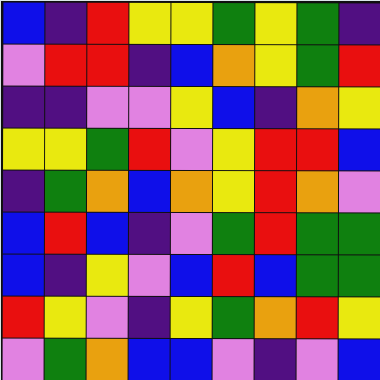[["blue", "indigo", "red", "yellow", "yellow", "green", "yellow", "green", "indigo"], ["violet", "red", "red", "indigo", "blue", "orange", "yellow", "green", "red"], ["indigo", "indigo", "violet", "violet", "yellow", "blue", "indigo", "orange", "yellow"], ["yellow", "yellow", "green", "red", "violet", "yellow", "red", "red", "blue"], ["indigo", "green", "orange", "blue", "orange", "yellow", "red", "orange", "violet"], ["blue", "red", "blue", "indigo", "violet", "green", "red", "green", "green"], ["blue", "indigo", "yellow", "violet", "blue", "red", "blue", "green", "green"], ["red", "yellow", "violet", "indigo", "yellow", "green", "orange", "red", "yellow"], ["violet", "green", "orange", "blue", "blue", "violet", "indigo", "violet", "blue"]]